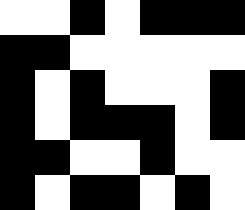[["white", "white", "black", "white", "black", "black", "black"], ["black", "black", "white", "white", "white", "white", "white"], ["black", "white", "black", "white", "white", "white", "black"], ["black", "white", "black", "black", "black", "white", "black"], ["black", "black", "white", "white", "black", "white", "white"], ["black", "white", "black", "black", "white", "black", "white"]]